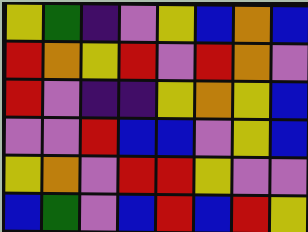[["yellow", "green", "indigo", "violet", "yellow", "blue", "orange", "blue"], ["red", "orange", "yellow", "red", "violet", "red", "orange", "violet"], ["red", "violet", "indigo", "indigo", "yellow", "orange", "yellow", "blue"], ["violet", "violet", "red", "blue", "blue", "violet", "yellow", "blue"], ["yellow", "orange", "violet", "red", "red", "yellow", "violet", "violet"], ["blue", "green", "violet", "blue", "red", "blue", "red", "yellow"]]